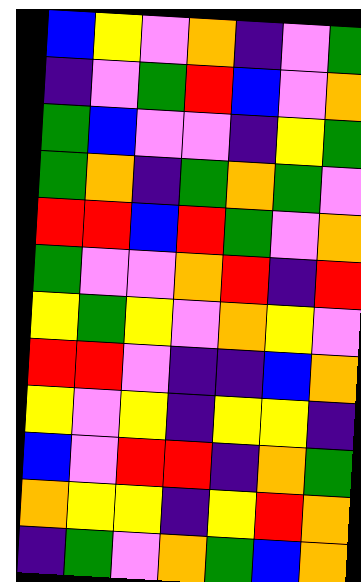[["blue", "yellow", "violet", "orange", "indigo", "violet", "green"], ["indigo", "violet", "green", "red", "blue", "violet", "orange"], ["green", "blue", "violet", "violet", "indigo", "yellow", "green"], ["green", "orange", "indigo", "green", "orange", "green", "violet"], ["red", "red", "blue", "red", "green", "violet", "orange"], ["green", "violet", "violet", "orange", "red", "indigo", "red"], ["yellow", "green", "yellow", "violet", "orange", "yellow", "violet"], ["red", "red", "violet", "indigo", "indigo", "blue", "orange"], ["yellow", "violet", "yellow", "indigo", "yellow", "yellow", "indigo"], ["blue", "violet", "red", "red", "indigo", "orange", "green"], ["orange", "yellow", "yellow", "indigo", "yellow", "red", "orange"], ["indigo", "green", "violet", "orange", "green", "blue", "orange"]]